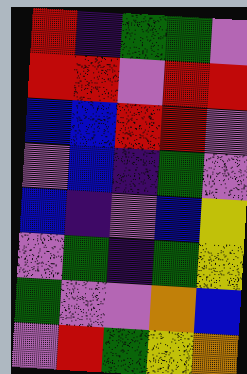[["red", "indigo", "green", "green", "violet"], ["red", "red", "violet", "red", "red"], ["blue", "blue", "red", "red", "violet"], ["violet", "blue", "indigo", "green", "violet"], ["blue", "indigo", "violet", "blue", "yellow"], ["violet", "green", "indigo", "green", "yellow"], ["green", "violet", "violet", "orange", "blue"], ["violet", "red", "green", "yellow", "orange"]]